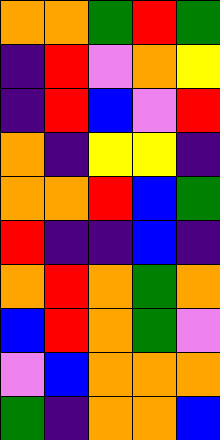[["orange", "orange", "green", "red", "green"], ["indigo", "red", "violet", "orange", "yellow"], ["indigo", "red", "blue", "violet", "red"], ["orange", "indigo", "yellow", "yellow", "indigo"], ["orange", "orange", "red", "blue", "green"], ["red", "indigo", "indigo", "blue", "indigo"], ["orange", "red", "orange", "green", "orange"], ["blue", "red", "orange", "green", "violet"], ["violet", "blue", "orange", "orange", "orange"], ["green", "indigo", "orange", "orange", "blue"]]